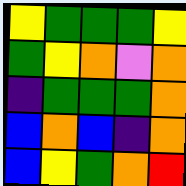[["yellow", "green", "green", "green", "yellow"], ["green", "yellow", "orange", "violet", "orange"], ["indigo", "green", "green", "green", "orange"], ["blue", "orange", "blue", "indigo", "orange"], ["blue", "yellow", "green", "orange", "red"]]